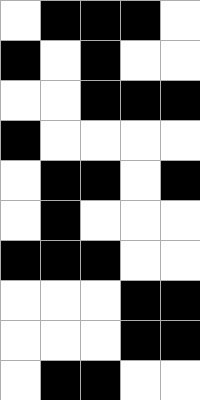[["white", "black", "black", "black", "white"], ["black", "white", "black", "white", "white"], ["white", "white", "black", "black", "black"], ["black", "white", "white", "white", "white"], ["white", "black", "black", "white", "black"], ["white", "black", "white", "white", "white"], ["black", "black", "black", "white", "white"], ["white", "white", "white", "black", "black"], ["white", "white", "white", "black", "black"], ["white", "black", "black", "white", "white"]]